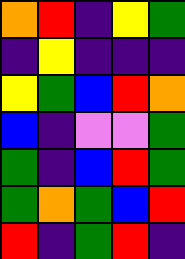[["orange", "red", "indigo", "yellow", "green"], ["indigo", "yellow", "indigo", "indigo", "indigo"], ["yellow", "green", "blue", "red", "orange"], ["blue", "indigo", "violet", "violet", "green"], ["green", "indigo", "blue", "red", "green"], ["green", "orange", "green", "blue", "red"], ["red", "indigo", "green", "red", "indigo"]]